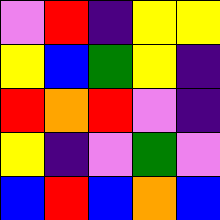[["violet", "red", "indigo", "yellow", "yellow"], ["yellow", "blue", "green", "yellow", "indigo"], ["red", "orange", "red", "violet", "indigo"], ["yellow", "indigo", "violet", "green", "violet"], ["blue", "red", "blue", "orange", "blue"]]